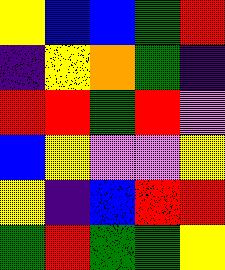[["yellow", "blue", "blue", "green", "red"], ["indigo", "yellow", "orange", "green", "indigo"], ["red", "red", "green", "red", "violet"], ["blue", "yellow", "violet", "violet", "yellow"], ["yellow", "indigo", "blue", "red", "red"], ["green", "red", "green", "green", "yellow"]]